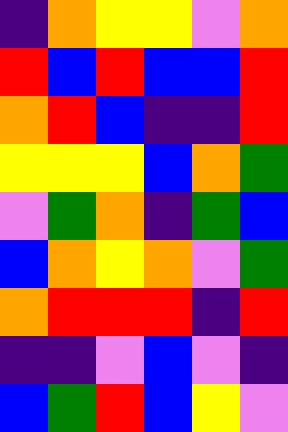[["indigo", "orange", "yellow", "yellow", "violet", "orange"], ["red", "blue", "red", "blue", "blue", "red"], ["orange", "red", "blue", "indigo", "indigo", "red"], ["yellow", "yellow", "yellow", "blue", "orange", "green"], ["violet", "green", "orange", "indigo", "green", "blue"], ["blue", "orange", "yellow", "orange", "violet", "green"], ["orange", "red", "red", "red", "indigo", "red"], ["indigo", "indigo", "violet", "blue", "violet", "indigo"], ["blue", "green", "red", "blue", "yellow", "violet"]]